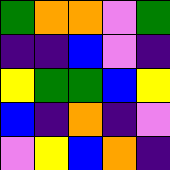[["green", "orange", "orange", "violet", "green"], ["indigo", "indigo", "blue", "violet", "indigo"], ["yellow", "green", "green", "blue", "yellow"], ["blue", "indigo", "orange", "indigo", "violet"], ["violet", "yellow", "blue", "orange", "indigo"]]